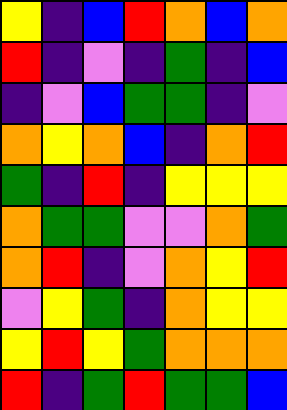[["yellow", "indigo", "blue", "red", "orange", "blue", "orange"], ["red", "indigo", "violet", "indigo", "green", "indigo", "blue"], ["indigo", "violet", "blue", "green", "green", "indigo", "violet"], ["orange", "yellow", "orange", "blue", "indigo", "orange", "red"], ["green", "indigo", "red", "indigo", "yellow", "yellow", "yellow"], ["orange", "green", "green", "violet", "violet", "orange", "green"], ["orange", "red", "indigo", "violet", "orange", "yellow", "red"], ["violet", "yellow", "green", "indigo", "orange", "yellow", "yellow"], ["yellow", "red", "yellow", "green", "orange", "orange", "orange"], ["red", "indigo", "green", "red", "green", "green", "blue"]]